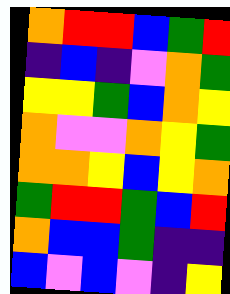[["orange", "red", "red", "blue", "green", "red"], ["indigo", "blue", "indigo", "violet", "orange", "green"], ["yellow", "yellow", "green", "blue", "orange", "yellow"], ["orange", "violet", "violet", "orange", "yellow", "green"], ["orange", "orange", "yellow", "blue", "yellow", "orange"], ["green", "red", "red", "green", "blue", "red"], ["orange", "blue", "blue", "green", "indigo", "indigo"], ["blue", "violet", "blue", "violet", "indigo", "yellow"]]